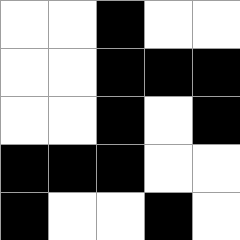[["white", "white", "black", "white", "white"], ["white", "white", "black", "black", "black"], ["white", "white", "black", "white", "black"], ["black", "black", "black", "white", "white"], ["black", "white", "white", "black", "white"]]